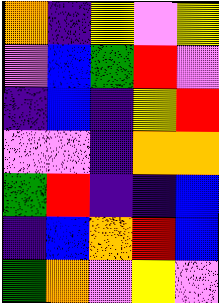[["orange", "indigo", "yellow", "violet", "yellow"], ["violet", "blue", "green", "red", "violet"], ["indigo", "blue", "indigo", "yellow", "red"], ["violet", "violet", "indigo", "orange", "orange"], ["green", "red", "indigo", "indigo", "blue"], ["indigo", "blue", "orange", "red", "blue"], ["green", "orange", "violet", "yellow", "violet"]]